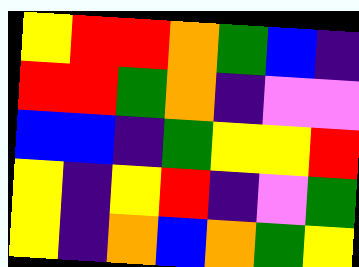[["yellow", "red", "red", "orange", "green", "blue", "indigo"], ["red", "red", "green", "orange", "indigo", "violet", "violet"], ["blue", "blue", "indigo", "green", "yellow", "yellow", "red"], ["yellow", "indigo", "yellow", "red", "indigo", "violet", "green"], ["yellow", "indigo", "orange", "blue", "orange", "green", "yellow"]]